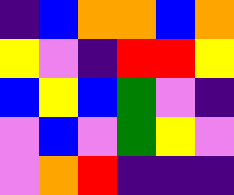[["indigo", "blue", "orange", "orange", "blue", "orange"], ["yellow", "violet", "indigo", "red", "red", "yellow"], ["blue", "yellow", "blue", "green", "violet", "indigo"], ["violet", "blue", "violet", "green", "yellow", "violet"], ["violet", "orange", "red", "indigo", "indigo", "indigo"]]